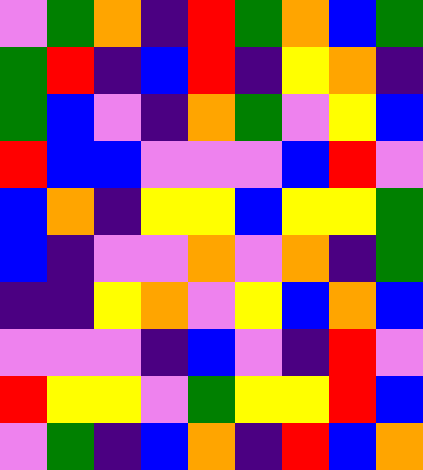[["violet", "green", "orange", "indigo", "red", "green", "orange", "blue", "green"], ["green", "red", "indigo", "blue", "red", "indigo", "yellow", "orange", "indigo"], ["green", "blue", "violet", "indigo", "orange", "green", "violet", "yellow", "blue"], ["red", "blue", "blue", "violet", "violet", "violet", "blue", "red", "violet"], ["blue", "orange", "indigo", "yellow", "yellow", "blue", "yellow", "yellow", "green"], ["blue", "indigo", "violet", "violet", "orange", "violet", "orange", "indigo", "green"], ["indigo", "indigo", "yellow", "orange", "violet", "yellow", "blue", "orange", "blue"], ["violet", "violet", "violet", "indigo", "blue", "violet", "indigo", "red", "violet"], ["red", "yellow", "yellow", "violet", "green", "yellow", "yellow", "red", "blue"], ["violet", "green", "indigo", "blue", "orange", "indigo", "red", "blue", "orange"]]